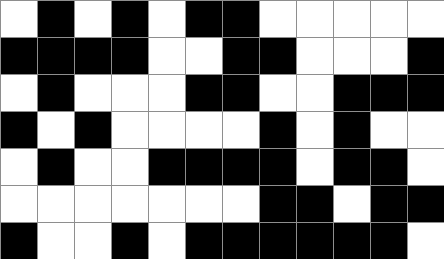[["white", "black", "white", "black", "white", "black", "black", "white", "white", "white", "white", "white"], ["black", "black", "black", "black", "white", "white", "black", "black", "white", "white", "white", "black"], ["white", "black", "white", "white", "white", "black", "black", "white", "white", "black", "black", "black"], ["black", "white", "black", "white", "white", "white", "white", "black", "white", "black", "white", "white"], ["white", "black", "white", "white", "black", "black", "black", "black", "white", "black", "black", "white"], ["white", "white", "white", "white", "white", "white", "white", "black", "black", "white", "black", "black"], ["black", "white", "white", "black", "white", "black", "black", "black", "black", "black", "black", "white"]]